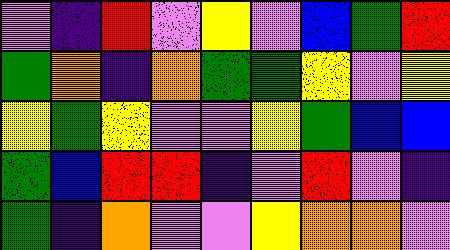[["violet", "indigo", "red", "violet", "yellow", "violet", "blue", "green", "red"], ["green", "orange", "indigo", "orange", "green", "green", "yellow", "violet", "yellow"], ["yellow", "green", "yellow", "violet", "violet", "yellow", "green", "blue", "blue"], ["green", "blue", "red", "red", "indigo", "violet", "red", "violet", "indigo"], ["green", "indigo", "orange", "violet", "violet", "yellow", "orange", "orange", "violet"]]